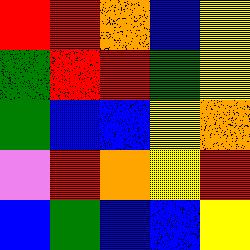[["red", "red", "orange", "blue", "yellow"], ["green", "red", "red", "green", "yellow"], ["green", "blue", "blue", "yellow", "orange"], ["violet", "red", "orange", "yellow", "red"], ["blue", "green", "blue", "blue", "yellow"]]